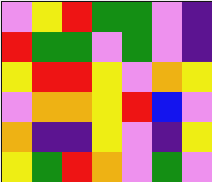[["violet", "yellow", "red", "green", "green", "violet", "indigo"], ["red", "green", "green", "violet", "green", "violet", "indigo"], ["yellow", "red", "red", "yellow", "violet", "orange", "yellow"], ["violet", "orange", "orange", "yellow", "red", "blue", "violet"], ["orange", "indigo", "indigo", "yellow", "violet", "indigo", "yellow"], ["yellow", "green", "red", "orange", "violet", "green", "violet"]]